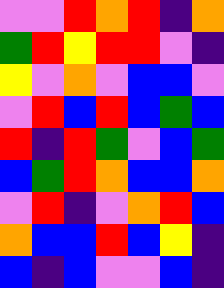[["violet", "violet", "red", "orange", "red", "indigo", "orange"], ["green", "red", "yellow", "red", "red", "violet", "indigo"], ["yellow", "violet", "orange", "violet", "blue", "blue", "violet"], ["violet", "red", "blue", "red", "blue", "green", "blue"], ["red", "indigo", "red", "green", "violet", "blue", "green"], ["blue", "green", "red", "orange", "blue", "blue", "orange"], ["violet", "red", "indigo", "violet", "orange", "red", "blue"], ["orange", "blue", "blue", "red", "blue", "yellow", "indigo"], ["blue", "indigo", "blue", "violet", "violet", "blue", "indigo"]]